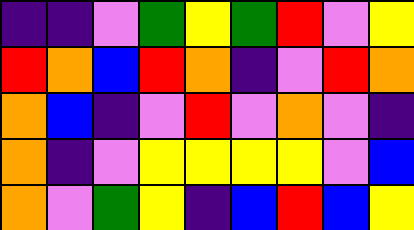[["indigo", "indigo", "violet", "green", "yellow", "green", "red", "violet", "yellow"], ["red", "orange", "blue", "red", "orange", "indigo", "violet", "red", "orange"], ["orange", "blue", "indigo", "violet", "red", "violet", "orange", "violet", "indigo"], ["orange", "indigo", "violet", "yellow", "yellow", "yellow", "yellow", "violet", "blue"], ["orange", "violet", "green", "yellow", "indigo", "blue", "red", "blue", "yellow"]]